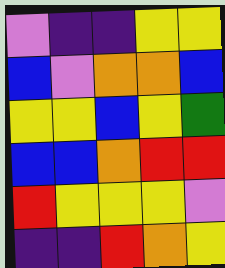[["violet", "indigo", "indigo", "yellow", "yellow"], ["blue", "violet", "orange", "orange", "blue"], ["yellow", "yellow", "blue", "yellow", "green"], ["blue", "blue", "orange", "red", "red"], ["red", "yellow", "yellow", "yellow", "violet"], ["indigo", "indigo", "red", "orange", "yellow"]]